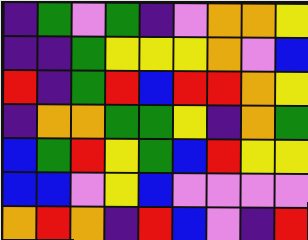[["indigo", "green", "violet", "green", "indigo", "violet", "orange", "orange", "yellow"], ["indigo", "indigo", "green", "yellow", "yellow", "yellow", "orange", "violet", "blue"], ["red", "indigo", "green", "red", "blue", "red", "red", "orange", "yellow"], ["indigo", "orange", "orange", "green", "green", "yellow", "indigo", "orange", "green"], ["blue", "green", "red", "yellow", "green", "blue", "red", "yellow", "yellow"], ["blue", "blue", "violet", "yellow", "blue", "violet", "violet", "violet", "violet"], ["orange", "red", "orange", "indigo", "red", "blue", "violet", "indigo", "red"]]